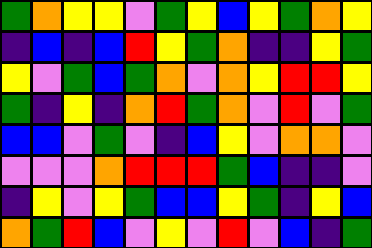[["green", "orange", "yellow", "yellow", "violet", "green", "yellow", "blue", "yellow", "green", "orange", "yellow"], ["indigo", "blue", "indigo", "blue", "red", "yellow", "green", "orange", "indigo", "indigo", "yellow", "green"], ["yellow", "violet", "green", "blue", "green", "orange", "violet", "orange", "yellow", "red", "red", "yellow"], ["green", "indigo", "yellow", "indigo", "orange", "red", "green", "orange", "violet", "red", "violet", "green"], ["blue", "blue", "violet", "green", "violet", "indigo", "blue", "yellow", "violet", "orange", "orange", "violet"], ["violet", "violet", "violet", "orange", "red", "red", "red", "green", "blue", "indigo", "indigo", "violet"], ["indigo", "yellow", "violet", "yellow", "green", "blue", "blue", "yellow", "green", "indigo", "yellow", "blue"], ["orange", "green", "red", "blue", "violet", "yellow", "violet", "red", "violet", "blue", "indigo", "green"]]